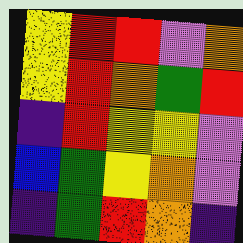[["yellow", "red", "red", "violet", "orange"], ["yellow", "red", "orange", "green", "red"], ["indigo", "red", "yellow", "yellow", "violet"], ["blue", "green", "yellow", "orange", "violet"], ["indigo", "green", "red", "orange", "indigo"]]